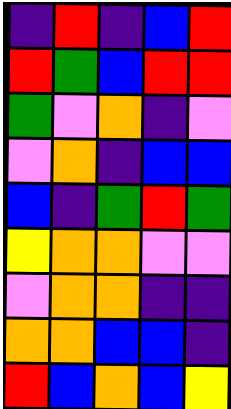[["indigo", "red", "indigo", "blue", "red"], ["red", "green", "blue", "red", "red"], ["green", "violet", "orange", "indigo", "violet"], ["violet", "orange", "indigo", "blue", "blue"], ["blue", "indigo", "green", "red", "green"], ["yellow", "orange", "orange", "violet", "violet"], ["violet", "orange", "orange", "indigo", "indigo"], ["orange", "orange", "blue", "blue", "indigo"], ["red", "blue", "orange", "blue", "yellow"]]